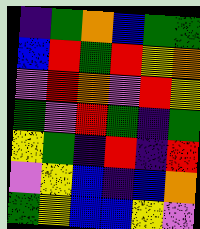[["indigo", "green", "orange", "blue", "green", "green"], ["blue", "red", "green", "red", "yellow", "orange"], ["violet", "red", "orange", "violet", "red", "yellow"], ["green", "violet", "red", "green", "indigo", "green"], ["yellow", "green", "indigo", "red", "indigo", "red"], ["violet", "yellow", "blue", "indigo", "blue", "orange"], ["green", "yellow", "blue", "blue", "yellow", "violet"]]